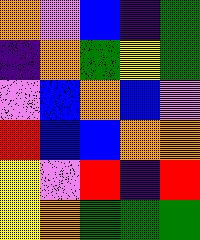[["orange", "violet", "blue", "indigo", "green"], ["indigo", "orange", "green", "yellow", "green"], ["violet", "blue", "orange", "blue", "violet"], ["red", "blue", "blue", "orange", "orange"], ["yellow", "violet", "red", "indigo", "red"], ["yellow", "orange", "green", "green", "green"]]